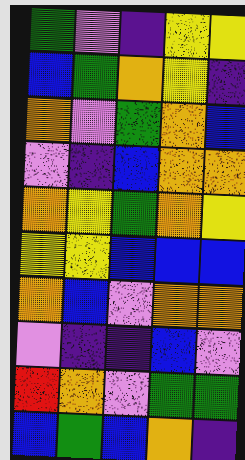[["green", "violet", "indigo", "yellow", "yellow"], ["blue", "green", "orange", "yellow", "indigo"], ["orange", "violet", "green", "orange", "blue"], ["violet", "indigo", "blue", "orange", "orange"], ["orange", "yellow", "green", "orange", "yellow"], ["yellow", "yellow", "blue", "blue", "blue"], ["orange", "blue", "violet", "orange", "orange"], ["violet", "indigo", "indigo", "blue", "violet"], ["red", "orange", "violet", "green", "green"], ["blue", "green", "blue", "orange", "indigo"]]